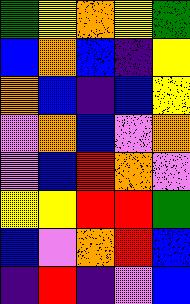[["green", "yellow", "orange", "yellow", "green"], ["blue", "orange", "blue", "indigo", "yellow"], ["orange", "blue", "indigo", "blue", "yellow"], ["violet", "orange", "blue", "violet", "orange"], ["violet", "blue", "red", "orange", "violet"], ["yellow", "yellow", "red", "red", "green"], ["blue", "violet", "orange", "red", "blue"], ["indigo", "red", "indigo", "violet", "blue"]]